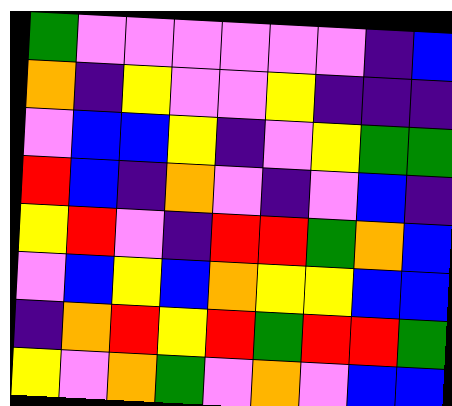[["green", "violet", "violet", "violet", "violet", "violet", "violet", "indigo", "blue"], ["orange", "indigo", "yellow", "violet", "violet", "yellow", "indigo", "indigo", "indigo"], ["violet", "blue", "blue", "yellow", "indigo", "violet", "yellow", "green", "green"], ["red", "blue", "indigo", "orange", "violet", "indigo", "violet", "blue", "indigo"], ["yellow", "red", "violet", "indigo", "red", "red", "green", "orange", "blue"], ["violet", "blue", "yellow", "blue", "orange", "yellow", "yellow", "blue", "blue"], ["indigo", "orange", "red", "yellow", "red", "green", "red", "red", "green"], ["yellow", "violet", "orange", "green", "violet", "orange", "violet", "blue", "blue"]]